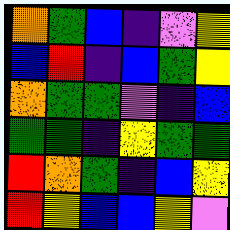[["orange", "green", "blue", "indigo", "violet", "yellow"], ["blue", "red", "indigo", "blue", "green", "yellow"], ["orange", "green", "green", "violet", "indigo", "blue"], ["green", "green", "indigo", "yellow", "green", "green"], ["red", "orange", "green", "indigo", "blue", "yellow"], ["red", "yellow", "blue", "blue", "yellow", "violet"]]